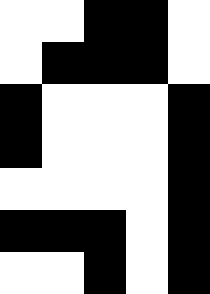[["white", "white", "black", "black", "white"], ["white", "black", "black", "black", "white"], ["black", "white", "white", "white", "black"], ["black", "white", "white", "white", "black"], ["white", "white", "white", "white", "black"], ["black", "black", "black", "white", "black"], ["white", "white", "black", "white", "black"]]